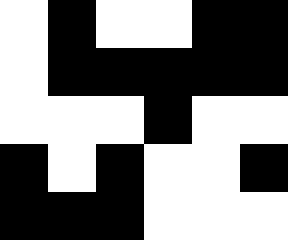[["white", "black", "white", "white", "black", "black"], ["white", "black", "black", "black", "black", "black"], ["white", "white", "white", "black", "white", "white"], ["black", "white", "black", "white", "white", "black"], ["black", "black", "black", "white", "white", "white"]]